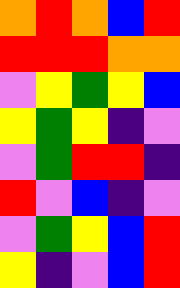[["orange", "red", "orange", "blue", "red"], ["red", "red", "red", "orange", "orange"], ["violet", "yellow", "green", "yellow", "blue"], ["yellow", "green", "yellow", "indigo", "violet"], ["violet", "green", "red", "red", "indigo"], ["red", "violet", "blue", "indigo", "violet"], ["violet", "green", "yellow", "blue", "red"], ["yellow", "indigo", "violet", "blue", "red"]]